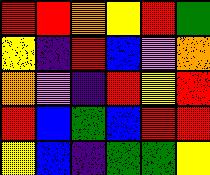[["red", "red", "orange", "yellow", "red", "green"], ["yellow", "indigo", "red", "blue", "violet", "orange"], ["orange", "violet", "indigo", "red", "yellow", "red"], ["red", "blue", "green", "blue", "red", "red"], ["yellow", "blue", "indigo", "green", "green", "yellow"]]